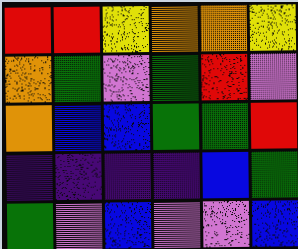[["red", "red", "yellow", "orange", "orange", "yellow"], ["orange", "green", "violet", "green", "red", "violet"], ["orange", "blue", "blue", "green", "green", "red"], ["indigo", "indigo", "indigo", "indigo", "blue", "green"], ["green", "violet", "blue", "violet", "violet", "blue"]]